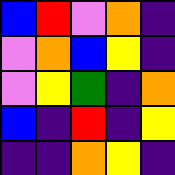[["blue", "red", "violet", "orange", "indigo"], ["violet", "orange", "blue", "yellow", "indigo"], ["violet", "yellow", "green", "indigo", "orange"], ["blue", "indigo", "red", "indigo", "yellow"], ["indigo", "indigo", "orange", "yellow", "indigo"]]